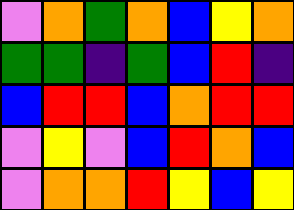[["violet", "orange", "green", "orange", "blue", "yellow", "orange"], ["green", "green", "indigo", "green", "blue", "red", "indigo"], ["blue", "red", "red", "blue", "orange", "red", "red"], ["violet", "yellow", "violet", "blue", "red", "orange", "blue"], ["violet", "orange", "orange", "red", "yellow", "blue", "yellow"]]